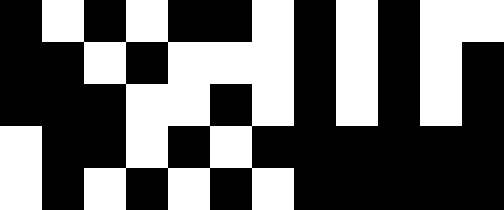[["black", "white", "black", "white", "black", "black", "white", "black", "white", "black", "white", "white"], ["black", "black", "white", "black", "white", "white", "white", "black", "white", "black", "white", "black"], ["black", "black", "black", "white", "white", "black", "white", "black", "white", "black", "white", "black"], ["white", "black", "black", "white", "black", "white", "black", "black", "black", "black", "black", "black"], ["white", "black", "white", "black", "white", "black", "white", "black", "black", "black", "black", "black"]]